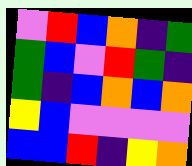[["violet", "red", "blue", "orange", "indigo", "green"], ["green", "blue", "violet", "red", "green", "indigo"], ["green", "indigo", "blue", "orange", "blue", "orange"], ["yellow", "blue", "violet", "violet", "violet", "violet"], ["blue", "blue", "red", "indigo", "yellow", "orange"]]